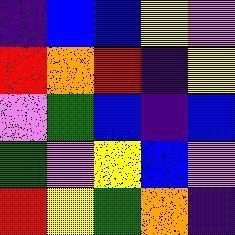[["indigo", "blue", "blue", "yellow", "violet"], ["red", "orange", "red", "indigo", "yellow"], ["violet", "green", "blue", "indigo", "blue"], ["green", "violet", "yellow", "blue", "violet"], ["red", "yellow", "green", "orange", "indigo"]]